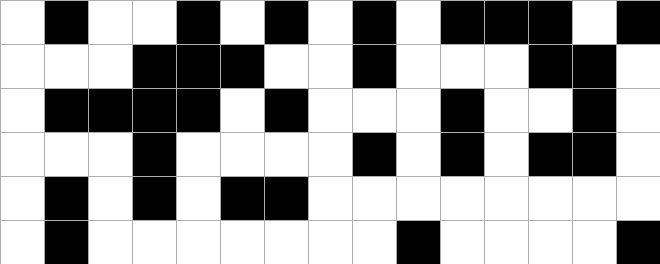[["white", "black", "white", "white", "black", "white", "black", "white", "black", "white", "black", "black", "black", "white", "black"], ["white", "white", "white", "black", "black", "black", "white", "white", "black", "white", "white", "white", "black", "black", "white"], ["white", "black", "black", "black", "black", "white", "black", "white", "white", "white", "black", "white", "white", "black", "white"], ["white", "white", "white", "black", "white", "white", "white", "white", "black", "white", "black", "white", "black", "black", "white"], ["white", "black", "white", "black", "white", "black", "black", "white", "white", "white", "white", "white", "white", "white", "white"], ["white", "black", "white", "white", "white", "white", "white", "white", "white", "black", "white", "white", "white", "white", "black"]]